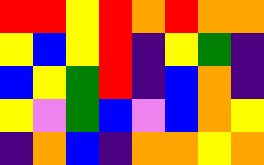[["red", "red", "yellow", "red", "orange", "red", "orange", "orange"], ["yellow", "blue", "yellow", "red", "indigo", "yellow", "green", "indigo"], ["blue", "yellow", "green", "red", "indigo", "blue", "orange", "indigo"], ["yellow", "violet", "green", "blue", "violet", "blue", "orange", "yellow"], ["indigo", "orange", "blue", "indigo", "orange", "orange", "yellow", "orange"]]